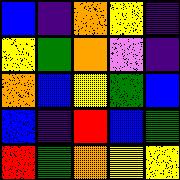[["blue", "indigo", "orange", "yellow", "indigo"], ["yellow", "green", "orange", "violet", "indigo"], ["orange", "blue", "yellow", "green", "blue"], ["blue", "indigo", "red", "blue", "green"], ["red", "green", "orange", "yellow", "yellow"]]